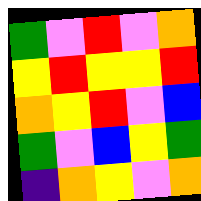[["green", "violet", "red", "violet", "orange"], ["yellow", "red", "yellow", "yellow", "red"], ["orange", "yellow", "red", "violet", "blue"], ["green", "violet", "blue", "yellow", "green"], ["indigo", "orange", "yellow", "violet", "orange"]]